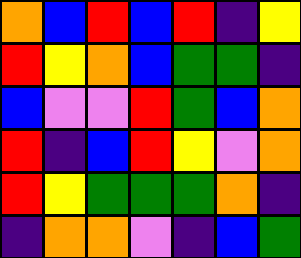[["orange", "blue", "red", "blue", "red", "indigo", "yellow"], ["red", "yellow", "orange", "blue", "green", "green", "indigo"], ["blue", "violet", "violet", "red", "green", "blue", "orange"], ["red", "indigo", "blue", "red", "yellow", "violet", "orange"], ["red", "yellow", "green", "green", "green", "orange", "indigo"], ["indigo", "orange", "orange", "violet", "indigo", "blue", "green"]]